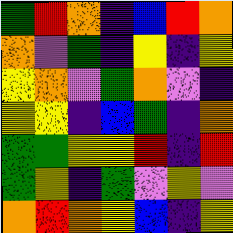[["green", "red", "orange", "indigo", "blue", "red", "orange"], ["orange", "violet", "green", "indigo", "yellow", "indigo", "yellow"], ["yellow", "orange", "violet", "green", "orange", "violet", "indigo"], ["yellow", "yellow", "indigo", "blue", "green", "indigo", "orange"], ["green", "green", "yellow", "yellow", "red", "indigo", "red"], ["green", "yellow", "indigo", "green", "violet", "yellow", "violet"], ["orange", "red", "orange", "yellow", "blue", "indigo", "yellow"]]